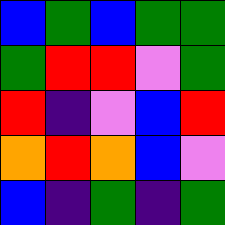[["blue", "green", "blue", "green", "green"], ["green", "red", "red", "violet", "green"], ["red", "indigo", "violet", "blue", "red"], ["orange", "red", "orange", "blue", "violet"], ["blue", "indigo", "green", "indigo", "green"]]